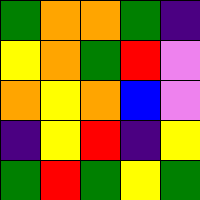[["green", "orange", "orange", "green", "indigo"], ["yellow", "orange", "green", "red", "violet"], ["orange", "yellow", "orange", "blue", "violet"], ["indigo", "yellow", "red", "indigo", "yellow"], ["green", "red", "green", "yellow", "green"]]